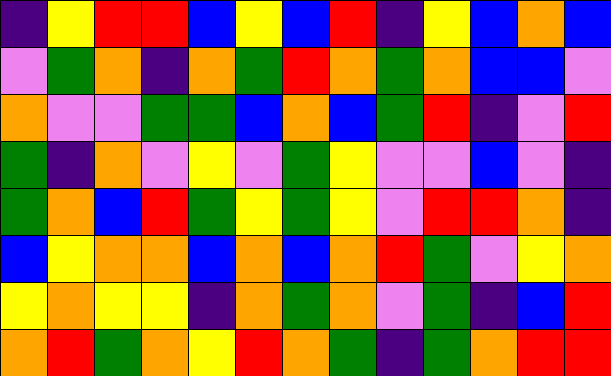[["indigo", "yellow", "red", "red", "blue", "yellow", "blue", "red", "indigo", "yellow", "blue", "orange", "blue"], ["violet", "green", "orange", "indigo", "orange", "green", "red", "orange", "green", "orange", "blue", "blue", "violet"], ["orange", "violet", "violet", "green", "green", "blue", "orange", "blue", "green", "red", "indigo", "violet", "red"], ["green", "indigo", "orange", "violet", "yellow", "violet", "green", "yellow", "violet", "violet", "blue", "violet", "indigo"], ["green", "orange", "blue", "red", "green", "yellow", "green", "yellow", "violet", "red", "red", "orange", "indigo"], ["blue", "yellow", "orange", "orange", "blue", "orange", "blue", "orange", "red", "green", "violet", "yellow", "orange"], ["yellow", "orange", "yellow", "yellow", "indigo", "orange", "green", "orange", "violet", "green", "indigo", "blue", "red"], ["orange", "red", "green", "orange", "yellow", "red", "orange", "green", "indigo", "green", "orange", "red", "red"]]